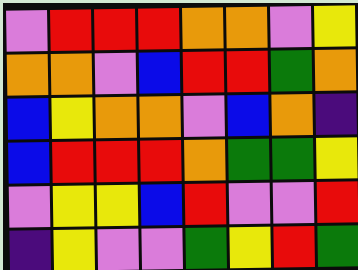[["violet", "red", "red", "red", "orange", "orange", "violet", "yellow"], ["orange", "orange", "violet", "blue", "red", "red", "green", "orange"], ["blue", "yellow", "orange", "orange", "violet", "blue", "orange", "indigo"], ["blue", "red", "red", "red", "orange", "green", "green", "yellow"], ["violet", "yellow", "yellow", "blue", "red", "violet", "violet", "red"], ["indigo", "yellow", "violet", "violet", "green", "yellow", "red", "green"]]